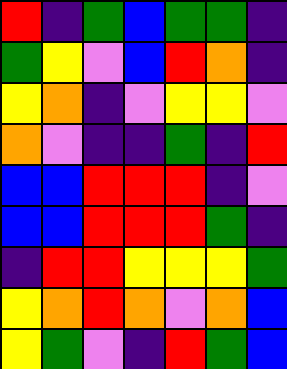[["red", "indigo", "green", "blue", "green", "green", "indigo"], ["green", "yellow", "violet", "blue", "red", "orange", "indigo"], ["yellow", "orange", "indigo", "violet", "yellow", "yellow", "violet"], ["orange", "violet", "indigo", "indigo", "green", "indigo", "red"], ["blue", "blue", "red", "red", "red", "indigo", "violet"], ["blue", "blue", "red", "red", "red", "green", "indigo"], ["indigo", "red", "red", "yellow", "yellow", "yellow", "green"], ["yellow", "orange", "red", "orange", "violet", "orange", "blue"], ["yellow", "green", "violet", "indigo", "red", "green", "blue"]]